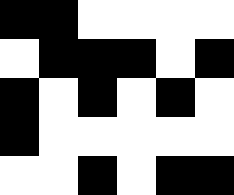[["black", "black", "white", "white", "white", "white"], ["white", "black", "black", "black", "white", "black"], ["black", "white", "black", "white", "black", "white"], ["black", "white", "white", "white", "white", "white"], ["white", "white", "black", "white", "black", "black"]]